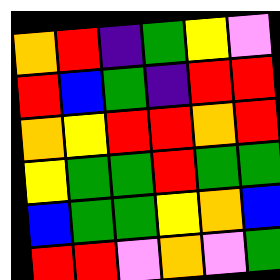[["orange", "red", "indigo", "green", "yellow", "violet"], ["red", "blue", "green", "indigo", "red", "red"], ["orange", "yellow", "red", "red", "orange", "red"], ["yellow", "green", "green", "red", "green", "green"], ["blue", "green", "green", "yellow", "orange", "blue"], ["red", "red", "violet", "orange", "violet", "green"]]